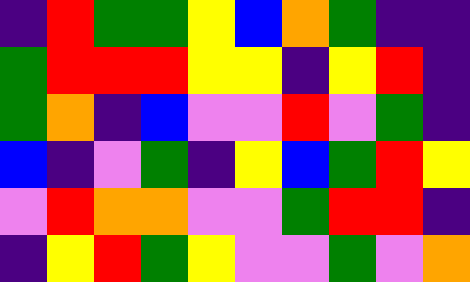[["indigo", "red", "green", "green", "yellow", "blue", "orange", "green", "indigo", "indigo"], ["green", "red", "red", "red", "yellow", "yellow", "indigo", "yellow", "red", "indigo"], ["green", "orange", "indigo", "blue", "violet", "violet", "red", "violet", "green", "indigo"], ["blue", "indigo", "violet", "green", "indigo", "yellow", "blue", "green", "red", "yellow"], ["violet", "red", "orange", "orange", "violet", "violet", "green", "red", "red", "indigo"], ["indigo", "yellow", "red", "green", "yellow", "violet", "violet", "green", "violet", "orange"]]